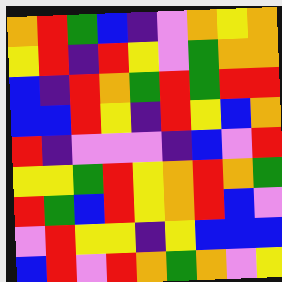[["orange", "red", "green", "blue", "indigo", "violet", "orange", "yellow", "orange"], ["yellow", "red", "indigo", "red", "yellow", "violet", "green", "orange", "orange"], ["blue", "indigo", "red", "orange", "green", "red", "green", "red", "red"], ["blue", "blue", "red", "yellow", "indigo", "red", "yellow", "blue", "orange"], ["red", "indigo", "violet", "violet", "violet", "indigo", "blue", "violet", "red"], ["yellow", "yellow", "green", "red", "yellow", "orange", "red", "orange", "green"], ["red", "green", "blue", "red", "yellow", "orange", "red", "blue", "violet"], ["violet", "red", "yellow", "yellow", "indigo", "yellow", "blue", "blue", "blue"], ["blue", "red", "violet", "red", "orange", "green", "orange", "violet", "yellow"]]